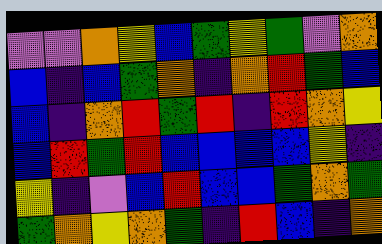[["violet", "violet", "orange", "yellow", "blue", "green", "yellow", "green", "violet", "orange"], ["blue", "indigo", "blue", "green", "orange", "indigo", "orange", "red", "green", "blue"], ["blue", "indigo", "orange", "red", "green", "red", "indigo", "red", "orange", "yellow"], ["blue", "red", "green", "red", "blue", "blue", "blue", "blue", "yellow", "indigo"], ["yellow", "indigo", "violet", "blue", "red", "blue", "blue", "green", "orange", "green"], ["green", "orange", "yellow", "orange", "green", "indigo", "red", "blue", "indigo", "orange"]]